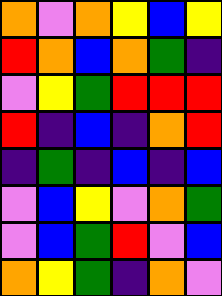[["orange", "violet", "orange", "yellow", "blue", "yellow"], ["red", "orange", "blue", "orange", "green", "indigo"], ["violet", "yellow", "green", "red", "red", "red"], ["red", "indigo", "blue", "indigo", "orange", "red"], ["indigo", "green", "indigo", "blue", "indigo", "blue"], ["violet", "blue", "yellow", "violet", "orange", "green"], ["violet", "blue", "green", "red", "violet", "blue"], ["orange", "yellow", "green", "indigo", "orange", "violet"]]